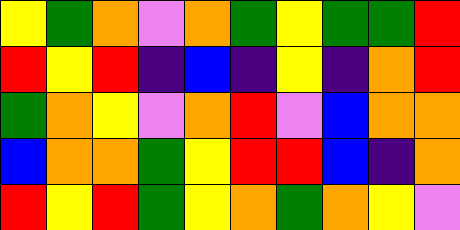[["yellow", "green", "orange", "violet", "orange", "green", "yellow", "green", "green", "red"], ["red", "yellow", "red", "indigo", "blue", "indigo", "yellow", "indigo", "orange", "red"], ["green", "orange", "yellow", "violet", "orange", "red", "violet", "blue", "orange", "orange"], ["blue", "orange", "orange", "green", "yellow", "red", "red", "blue", "indigo", "orange"], ["red", "yellow", "red", "green", "yellow", "orange", "green", "orange", "yellow", "violet"]]